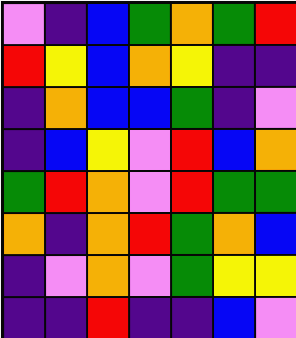[["violet", "indigo", "blue", "green", "orange", "green", "red"], ["red", "yellow", "blue", "orange", "yellow", "indigo", "indigo"], ["indigo", "orange", "blue", "blue", "green", "indigo", "violet"], ["indigo", "blue", "yellow", "violet", "red", "blue", "orange"], ["green", "red", "orange", "violet", "red", "green", "green"], ["orange", "indigo", "orange", "red", "green", "orange", "blue"], ["indigo", "violet", "orange", "violet", "green", "yellow", "yellow"], ["indigo", "indigo", "red", "indigo", "indigo", "blue", "violet"]]